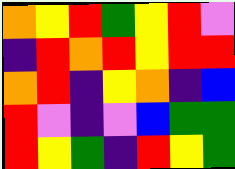[["orange", "yellow", "red", "green", "yellow", "red", "violet"], ["indigo", "red", "orange", "red", "yellow", "red", "red"], ["orange", "red", "indigo", "yellow", "orange", "indigo", "blue"], ["red", "violet", "indigo", "violet", "blue", "green", "green"], ["red", "yellow", "green", "indigo", "red", "yellow", "green"]]